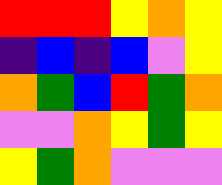[["red", "red", "red", "yellow", "orange", "yellow"], ["indigo", "blue", "indigo", "blue", "violet", "yellow"], ["orange", "green", "blue", "red", "green", "orange"], ["violet", "violet", "orange", "yellow", "green", "yellow"], ["yellow", "green", "orange", "violet", "violet", "violet"]]